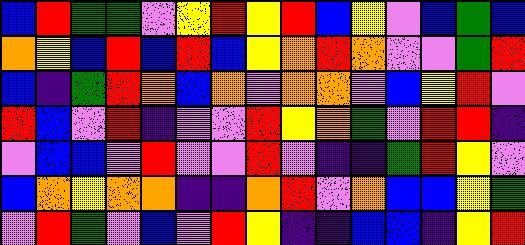[["blue", "red", "green", "green", "violet", "yellow", "red", "yellow", "red", "blue", "yellow", "violet", "blue", "green", "blue"], ["orange", "yellow", "blue", "red", "blue", "red", "blue", "yellow", "orange", "red", "orange", "violet", "violet", "green", "red"], ["blue", "indigo", "green", "red", "orange", "blue", "orange", "violet", "orange", "orange", "violet", "blue", "yellow", "red", "violet"], ["red", "blue", "violet", "red", "indigo", "violet", "violet", "red", "yellow", "orange", "green", "violet", "red", "red", "indigo"], ["violet", "blue", "blue", "violet", "red", "violet", "violet", "red", "violet", "indigo", "indigo", "green", "red", "yellow", "violet"], ["blue", "orange", "yellow", "orange", "orange", "indigo", "indigo", "orange", "red", "violet", "orange", "blue", "blue", "yellow", "green"], ["violet", "red", "green", "violet", "blue", "violet", "red", "yellow", "indigo", "indigo", "blue", "blue", "indigo", "yellow", "red"]]